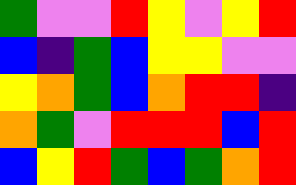[["green", "violet", "violet", "red", "yellow", "violet", "yellow", "red"], ["blue", "indigo", "green", "blue", "yellow", "yellow", "violet", "violet"], ["yellow", "orange", "green", "blue", "orange", "red", "red", "indigo"], ["orange", "green", "violet", "red", "red", "red", "blue", "red"], ["blue", "yellow", "red", "green", "blue", "green", "orange", "red"]]